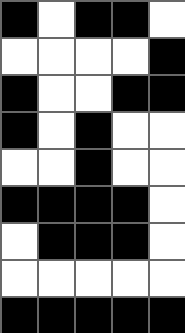[["black", "white", "black", "black", "white"], ["white", "white", "white", "white", "black"], ["black", "white", "white", "black", "black"], ["black", "white", "black", "white", "white"], ["white", "white", "black", "white", "white"], ["black", "black", "black", "black", "white"], ["white", "black", "black", "black", "white"], ["white", "white", "white", "white", "white"], ["black", "black", "black", "black", "black"]]